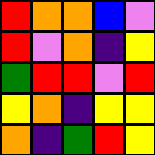[["red", "orange", "orange", "blue", "violet"], ["red", "violet", "orange", "indigo", "yellow"], ["green", "red", "red", "violet", "red"], ["yellow", "orange", "indigo", "yellow", "yellow"], ["orange", "indigo", "green", "red", "yellow"]]